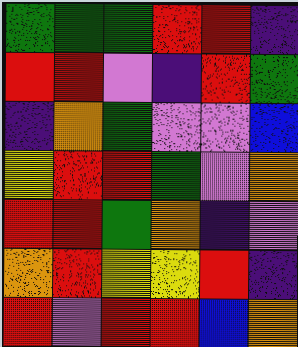[["green", "green", "green", "red", "red", "indigo"], ["red", "red", "violet", "indigo", "red", "green"], ["indigo", "orange", "green", "violet", "violet", "blue"], ["yellow", "red", "red", "green", "violet", "orange"], ["red", "red", "green", "orange", "indigo", "violet"], ["orange", "red", "yellow", "yellow", "red", "indigo"], ["red", "violet", "red", "red", "blue", "orange"]]